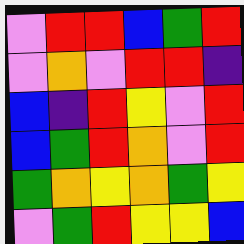[["violet", "red", "red", "blue", "green", "red"], ["violet", "orange", "violet", "red", "red", "indigo"], ["blue", "indigo", "red", "yellow", "violet", "red"], ["blue", "green", "red", "orange", "violet", "red"], ["green", "orange", "yellow", "orange", "green", "yellow"], ["violet", "green", "red", "yellow", "yellow", "blue"]]